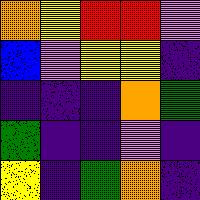[["orange", "yellow", "red", "red", "violet"], ["blue", "violet", "yellow", "yellow", "indigo"], ["indigo", "indigo", "indigo", "orange", "green"], ["green", "indigo", "indigo", "violet", "indigo"], ["yellow", "indigo", "green", "orange", "indigo"]]